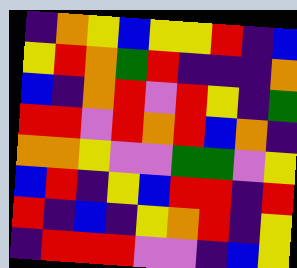[["indigo", "orange", "yellow", "blue", "yellow", "yellow", "red", "indigo", "blue"], ["yellow", "red", "orange", "green", "red", "indigo", "indigo", "indigo", "orange"], ["blue", "indigo", "orange", "red", "violet", "red", "yellow", "indigo", "green"], ["red", "red", "violet", "red", "orange", "red", "blue", "orange", "indigo"], ["orange", "orange", "yellow", "violet", "violet", "green", "green", "violet", "yellow"], ["blue", "red", "indigo", "yellow", "blue", "red", "red", "indigo", "red"], ["red", "indigo", "blue", "indigo", "yellow", "orange", "red", "indigo", "yellow"], ["indigo", "red", "red", "red", "violet", "violet", "indigo", "blue", "yellow"]]